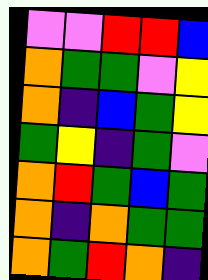[["violet", "violet", "red", "red", "blue"], ["orange", "green", "green", "violet", "yellow"], ["orange", "indigo", "blue", "green", "yellow"], ["green", "yellow", "indigo", "green", "violet"], ["orange", "red", "green", "blue", "green"], ["orange", "indigo", "orange", "green", "green"], ["orange", "green", "red", "orange", "indigo"]]